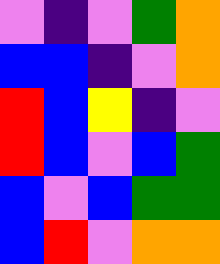[["violet", "indigo", "violet", "green", "orange"], ["blue", "blue", "indigo", "violet", "orange"], ["red", "blue", "yellow", "indigo", "violet"], ["red", "blue", "violet", "blue", "green"], ["blue", "violet", "blue", "green", "green"], ["blue", "red", "violet", "orange", "orange"]]